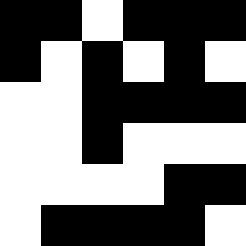[["black", "black", "white", "black", "black", "black"], ["black", "white", "black", "white", "black", "white"], ["white", "white", "black", "black", "black", "black"], ["white", "white", "black", "white", "white", "white"], ["white", "white", "white", "white", "black", "black"], ["white", "black", "black", "black", "black", "white"]]